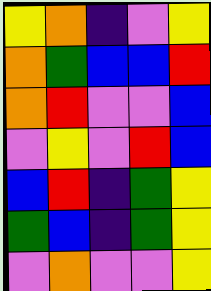[["yellow", "orange", "indigo", "violet", "yellow"], ["orange", "green", "blue", "blue", "red"], ["orange", "red", "violet", "violet", "blue"], ["violet", "yellow", "violet", "red", "blue"], ["blue", "red", "indigo", "green", "yellow"], ["green", "blue", "indigo", "green", "yellow"], ["violet", "orange", "violet", "violet", "yellow"]]